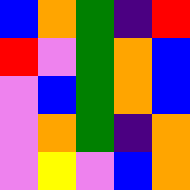[["blue", "orange", "green", "indigo", "red"], ["red", "violet", "green", "orange", "blue"], ["violet", "blue", "green", "orange", "blue"], ["violet", "orange", "green", "indigo", "orange"], ["violet", "yellow", "violet", "blue", "orange"]]